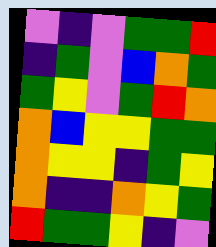[["violet", "indigo", "violet", "green", "green", "red"], ["indigo", "green", "violet", "blue", "orange", "green"], ["green", "yellow", "violet", "green", "red", "orange"], ["orange", "blue", "yellow", "yellow", "green", "green"], ["orange", "yellow", "yellow", "indigo", "green", "yellow"], ["orange", "indigo", "indigo", "orange", "yellow", "green"], ["red", "green", "green", "yellow", "indigo", "violet"]]